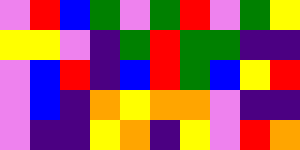[["violet", "red", "blue", "green", "violet", "green", "red", "violet", "green", "yellow"], ["yellow", "yellow", "violet", "indigo", "green", "red", "green", "green", "indigo", "indigo"], ["violet", "blue", "red", "indigo", "blue", "red", "green", "blue", "yellow", "red"], ["violet", "blue", "indigo", "orange", "yellow", "orange", "orange", "violet", "indigo", "indigo"], ["violet", "indigo", "indigo", "yellow", "orange", "indigo", "yellow", "violet", "red", "orange"]]